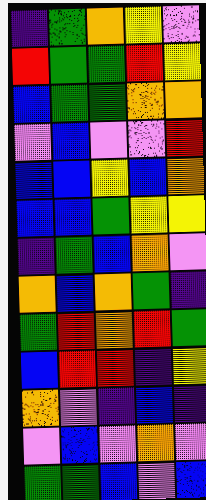[["indigo", "green", "orange", "yellow", "violet"], ["red", "green", "green", "red", "yellow"], ["blue", "green", "green", "orange", "orange"], ["violet", "blue", "violet", "violet", "red"], ["blue", "blue", "yellow", "blue", "orange"], ["blue", "blue", "green", "yellow", "yellow"], ["indigo", "green", "blue", "orange", "violet"], ["orange", "blue", "orange", "green", "indigo"], ["green", "red", "orange", "red", "green"], ["blue", "red", "red", "indigo", "yellow"], ["orange", "violet", "indigo", "blue", "indigo"], ["violet", "blue", "violet", "orange", "violet"], ["green", "green", "blue", "violet", "blue"]]